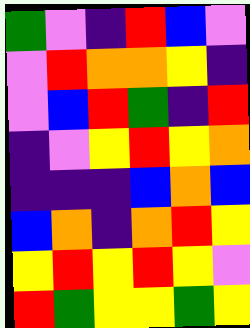[["green", "violet", "indigo", "red", "blue", "violet"], ["violet", "red", "orange", "orange", "yellow", "indigo"], ["violet", "blue", "red", "green", "indigo", "red"], ["indigo", "violet", "yellow", "red", "yellow", "orange"], ["indigo", "indigo", "indigo", "blue", "orange", "blue"], ["blue", "orange", "indigo", "orange", "red", "yellow"], ["yellow", "red", "yellow", "red", "yellow", "violet"], ["red", "green", "yellow", "yellow", "green", "yellow"]]